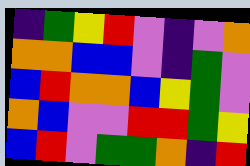[["indigo", "green", "yellow", "red", "violet", "indigo", "violet", "orange"], ["orange", "orange", "blue", "blue", "violet", "indigo", "green", "violet"], ["blue", "red", "orange", "orange", "blue", "yellow", "green", "violet"], ["orange", "blue", "violet", "violet", "red", "red", "green", "yellow"], ["blue", "red", "violet", "green", "green", "orange", "indigo", "red"]]